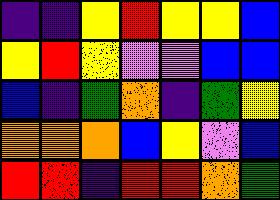[["indigo", "indigo", "yellow", "red", "yellow", "yellow", "blue"], ["yellow", "red", "yellow", "violet", "violet", "blue", "blue"], ["blue", "indigo", "green", "orange", "indigo", "green", "yellow"], ["orange", "orange", "orange", "blue", "yellow", "violet", "blue"], ["red", "red", "indigo", "red", "red", "orange", "green"]]